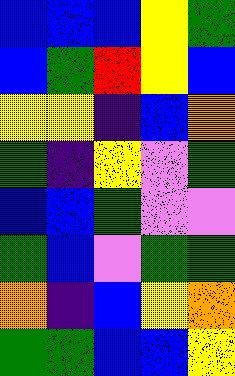[["blue", "blue", "blue", "yellow", "green"], ["blue", "green", "red", "yellow", "blue"], ["yellow", "yellow", "indigo", "blue", "orange"], ["green", "indigo", "yellow", "violet", "green"], ["blue", "blue", "green", "violet", "violet"], ["green", "blue", "violet", "green", "green"], ["orange", "indigo", "blue", "yellow", "orange"], ["green", "green", "blue", "blue", "yellow"]]